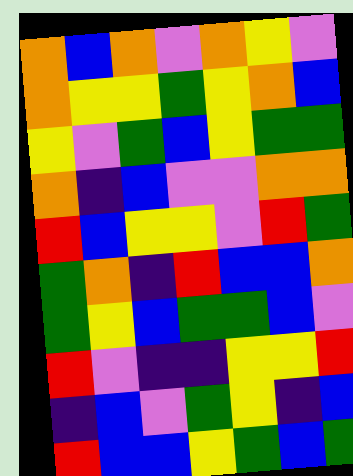[["orange", "blue", "orange", "violet", "orange", "yellow", "violet"], ["orange", "yellow", "yellow", "green", "yellow", "orange", "blue"], ["yellow", "violet", "green", "blue", "yellow", "green", "green"], ["orange", "indigo", "blue", "violet", "violet", "orange", "orange"], ["red", "blue", "yellow", "yellow", "violet", "red", "green"], ["green", "orange", "indigo", "red", "blue", "blue", "orange"], ["green", "yellow", "blue", "green", "green", "blue", "violet"], ["red", "violet", "indigo", "indigo", "yellow", "yellow", "red"], ["indigo", "blue", "violet", "green", "yellow", "indigo", "blue"], ["red", "blue", "blue", "yellow", "green", "blue", "green"]]